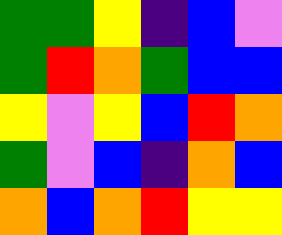[["green", "green", "yellow", "indigo", "blue", "violet"], ["green", "red", "orange", "green", "blue", "blue"], ["yellow", "violet", "yellow", "blue", "red", "orange"], ["green", "violet", "blue", "indigo", "orange", "blue"], ["orange", "blue", "orange", "red", "yellow", "yellow"]]